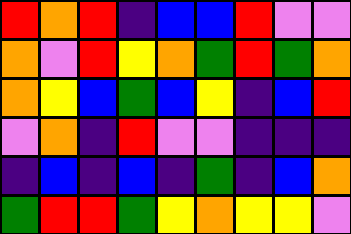[["red", "orange", "red", "indigo", "blue", "blue", "red", "violet", "violet"], ["orange", "violet", "red", "yellow", "orange", "green", "red", "green", "orange"], ["orange", "yellow", "blue", "green", "blue", "yellow", "indigo", "blue", "red"], ["violet", "orange", "indigo", "red", "violet", "violet", "indigo", "indigo", "indigo"], ["indigo", "blue", "indigo", "blue", "indigo", "green", "indigo", "blue", "orange"], ["green", "red", "red", "green", "yellow", "orange", "yellow", "yellow", "violet"]]